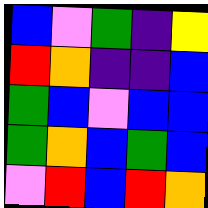[["blue", "violet", "green", "indigo", "yellow"], ["red", "orange", "indigo", "indigo", "blue"], ["green", "blue", "violet", "blue", "blue"], ["green", "orange", "blue", "green", "blue"], ["violet", "red", "blue", "red", "orange"]]